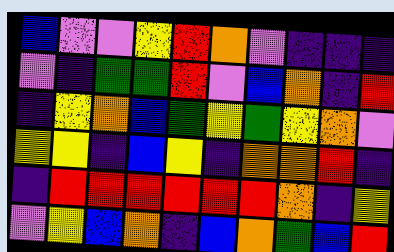[["blue", "violet", "violet", "yellow", "red", "orange", "violet", "indigo", "indigo", "indigo"], ["violet", "indigo", "green", "green", "red", "violet", "blue", "orange", "indigo", "red"], ["indigo", "yellow", "orange", "blue", "green", "yellow", "green", "yellow", "orange", "violet"], ["yellow", "yellow", "indigo", "blue", "yellow", "indigo", "orange", "orange", "red", "indigo"], ["indigo", "red", "red", "red", "red", "red", "red", "orange", "indigo", "yellow"], ["violet", "yellow", "blue", "orange", "indigo", "blue", "orange", "green", "blue", "red"]]